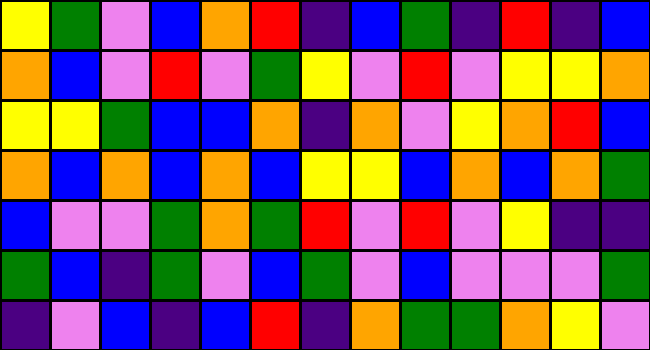[["yellow", "green", "violet", "blue", "orange", "red", "indigo", "blue", "green", "indigo", "red", "indigo", "blue"], ["orange", "blue", "violet", "red", "violet", "green", "yellow", "violet", "red", "violet", "yellow", "yellow", "orange"], ["yellow", "yellow", "green", "blue", "blue", "orange", "indigo", "orange", "violet", "yellow", "orange", "red", "blue"], ["orange", "blue", "orange", "blue", "orange", "blue", "yellow", "yellow", "blue", "orange", "blue", "orange", "green"], ["blue", "violet", "violet", "green", "orange", "green", "red", "violet", "red", "violet", "yellow", "indigo", "indigo"], ["green", "blue", "indigo", "green", "violet", "blue", "green", "violet", "blue", "violet", "violet", "violet", "green"], ["indigo", "violet", "blue", "indigo", "blue", "red", "indigo", "orange", "green", "green", "orange", "yellow", "violet"]]